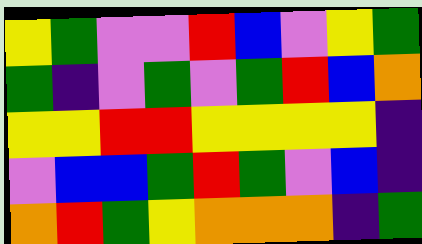[["yellow", "green", "violet", "violet", "red", "blue", "violet", "yellow", "green"], ["green", "indigo", "violet", "green", "violet", "green", "red", "blue", "orange"], ["yellow", "yellow", "red", "red", "yellow", "yellow", "yellow", "yellow", "indigo"], ["violet", "blue", "blue", "green", "red", "green", "violet", "blue", "indigo"], ["orange", "red", "green", "yellow", "orange", "orange", "orange", "indigo", "green"]]